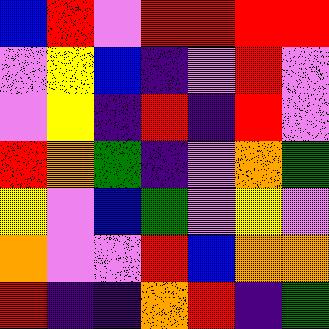[["blue", "red", "violet", "red", "red", "red", "red"], ["violet", "yellow", "blue", "indigo", "violet", "red", "violet"], ["violet", "yellow", "indigo", "red", "indigo", "red", "violet"], ["red", "orange", "green", "indigo", "violet", "orange", "green"], ["yellow", "violet", "blue", "green", "violet", "yellow", "violet"], ["orange", "violet", "violet", "red", "blue", "orange", "orange"], ["red", "indigo", "indigo", "orange", "red", "indigo", "green"]]